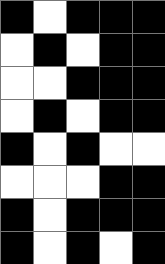[["black", "white", "black", "black", "black"], ["white", "black", "white", "black", "black"], ["white", "white", "black", "black", "black"], ["white", "black", "white", "black", "black"], ["black", "white", "black", "white", "white"], ["white", "white", "white", "black", "black"], ["black", "white", "black", "black", "black"], ["black", "white", "black", "white", "black"]]